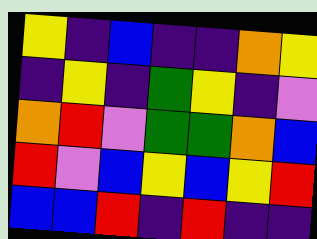[["yellow", "indigo", "blue", "indigo", "indigo", "orange", "yellow"], ["indigo", "yellow", "indigo", "green", "yellow", "indigo", "violet"], ["orange", "red", "violet", "green", "green", "orange", "blue"], ["red", "violet", "blue", "yellow", "blue", "yellow", "red"], ["blue", "blue", "red", "indigo", "red", "indigo", "indigo"]]